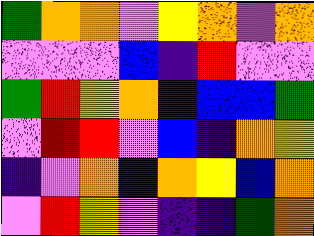[["green", "orange", "orange", "violet", "yellow", "orange", "violet", "orange"], ["violet", "violet", "violet", "blue", "indigo", "red", "violet", "violet"], ["green", "red", "yellow", "orange", "indigo", "blue", "blue", "green"], ["violet", "red", "red", "violet", "blue", "indigo", "orange", "yellow"], ["indigo", "violet", "orange", "blue", "orange", "yellow", "blue", "orange"], ["violet", "red", "yellow", "violet", "indigo", "indigo", "green", "orange"]]